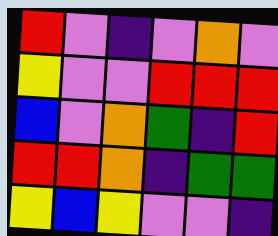[["red", "violet", "indigo", "violet", "orange", "violet"], ["yellow", "violet", "violet", "red", "red", "red"], ["blue", "violet", "orange", "green", "indigo", "red"], ["red", "red", "orange", "indigo", "green", "green"], ["yellow", "blue", "yellow", "violet", "violet", "indigo"]]